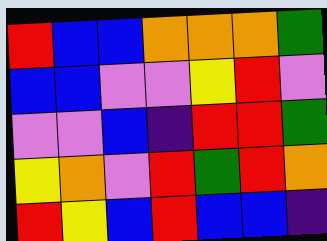[["red", "blue", "blue", "orange", "orange", "orange", "green"], ["blue", "blue", "violet", "violet", "yellow", "red", "violet"], ["violet", "violet", "blue", "indigo", "red", "red", "green"], ["yellow", "orange", "violet", "red", "green", "red", "orange"], ["red", "yellow", "blue", "red", "blue", "blue", "indigo"]]